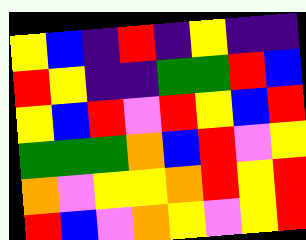[["yellow", "blue", "indigo", "red", "indigo", "yellow", "indigo", "indigo"], ["red", "yellow", "indigo", "indigo", "green", "green", "red", "blue"], ["yellow", "blue", "red", "violet", "red", "yellow", "blue", "red"], ["green", "green", "green", "orange", "blue", "red", "violet", "yellow"], ["orange", "violet", "yellow", "yellow", "orange", "red", "yellow", "red"], ["red", "blue", "violet", "orange", "yellow", "violet", "yellow", "red"]]